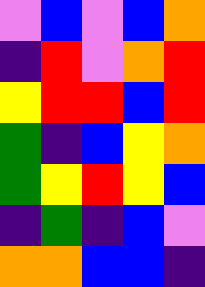[["violet", "blue", "violet", "blue", "orange"], ["indigo", "red", "violet", "orange", "red"], ["yellow", "red", "red", "blue", "red"], ["green", "indigo", "blue", "yellow", "orange"], ["green", "yellow", "red", "yellow", "blue"], ["indigo", "green", "indigo", "blue", "violet"], ["orange", "orange", "blue", "blue", "indigo"]]